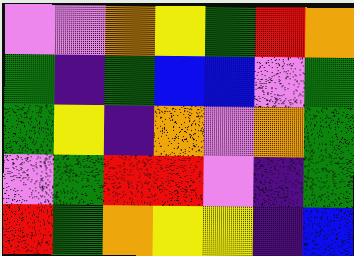[["violet", "violet", "orange", "yellow", "green", "red", "orange"], ["green", "indigo", "green", "blue", "blue", "violet", "green"], ["green", "yellow", "indigo", "orange", "violet", "orange", "green"], ["violet", "green", "red", "red", "violet", "indigo", "green"], ["red", "green", "orange", "yellow", "yellow", "indigo", "blue"]]